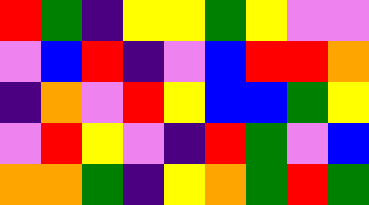[["red", "green", "indigo", "yellow", "yellow", "green", "yellow", "violet", "violet"], ["violet", "blue", "red", "indigo", "violet", "blue", "red", "red", "orange"], ["indigo", "orange", "violet", "red", "yellow", "blue", "blue", "green", "yellow"], ["violet", "red", "yellow", "violet", "indigo", "red", "green", "violet", "blue"], ["orange", "orange", "green", "indigo", "yellow", "orange", "green", "red", "green"]]